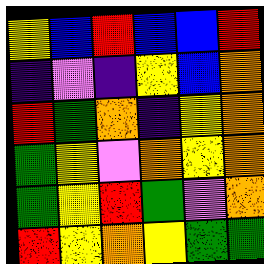[["yellow", "blue", "red", "blue", "blue", "red"], ["indigo", "violet", "indigo", "yellow", "blue", "orange"], ["red", "green", "orange", "indigo", "yellow", "orange"], ["green", "yellow", "violet", "orange", "yellow", "orange"], ["green", "yellow", "red", "green", "violet", "orange"], ["red", "yellow", "orange", "yellow", "green", "green"]]